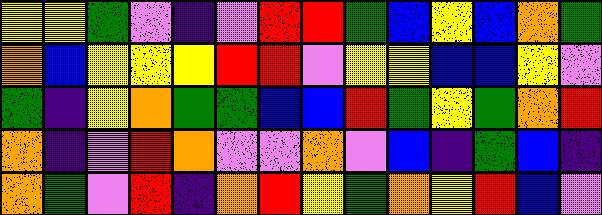[["yellow", "yellow", "green", "violet", "indigo", "violet", "red", "red", "green", "blue", "yellow", "blue", "orange", "green"], ["orange", "blue", "yellow", "yellow", "yellow", "red", "red", "violet", "yellow", "yellow", "blue", "blue", "yellow", "violet"], ["green", "indigo", "yellow", "orange", "green", "green", "blue", "blue", "red", "green", "yellow", "green", "orange", "red"], ["orange", "indigo", "violet", "red", "orange", "violet", "violet", "orange", "violet", "blue", "indigo", "green", "blue", "indigo"], ["orange", "green", "violet", "red", "indigo", "orange", "red", "yellow", "green", "orange", "yellow", "red", "blue", "violet"]]